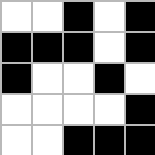[["white", "white", "black", "white", "black"], ["black", "black", "black", "white", "black"], ["black", "white", "white", "black", "white"], ["white", "white", "white", "white", "black"], ["white", "white", "black", "black", "black"]]